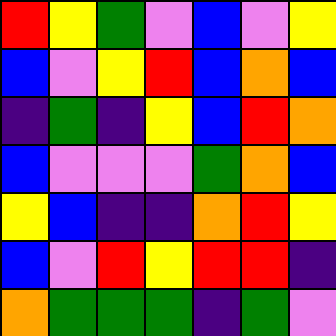[["red", "yellow", "green", "violet", "blue", "violet", "yellow"], ["blue", "violet", "yellow", "red", "blue", "orange", "blue"], ["indigo", "green", "indigo", "yellow", "blue", "red", "orange"], ["blue", "violet", "violet", "violet", "green", "orange", "blue"], ["yellow", "blue", "indigo", "indigo", "orange", "red", "yellow"], ["blue", "violet", "red", "yellow", "red", "red", "indigo"], ["orange", "green", "green", "green", "indigo", "green", "violet"]]